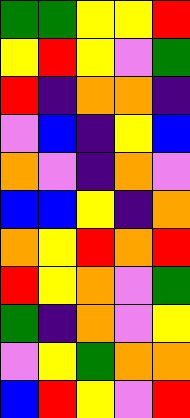[["green", "green", "yellow", "yellow", "red"], ["yellow", "red", "yellow", "violet", "green"], ["red", "indigo", "orange", "orange", "indigo"], ["violet", "blue", "indigo", "yellow", "blue"], ["orange", "violet", "indigo", "orange", "violet"], ["blue", "blue", "yellow", "indigo", "orange"], ["orange", "yellow", "red", "orange", "red"], ["red", "yellow", "orange", "violet", "green"], ["green", "indigo", "orange", "violet", "yellow"], ["violet", "yellow", "green", "orange", "orange"], ["blue", "red", "yellow", "violet", "red"]]